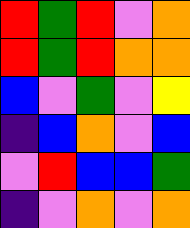[["red", "green", "red", "violet", "orange"], ["red", "green", "red", "orange", "orange"], ["blue", "violet", "green", "violet", "yellow"], ["indigo", "blue", "orange", "violet", "blue"], ["violet", "red", "blue", "blue", "green"], ["indigo", "violet", "orange", "violet", "orange"]]